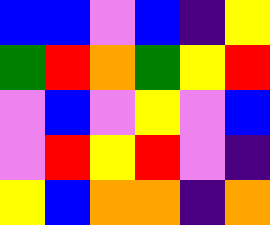[["blue", "blue", "violet", "blue", "indigo", "yellow"], ["green", "red", "orange", "green", "yellow", "red"], ["violet", "blue", "violet", "yellow", "violet", "blue"], ["violet", "red", "yellow", "red", "violet", "indigo"], ["yellow", "blue", "orange", "orange", "indigo", "orange"]]